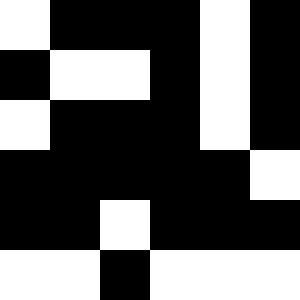[["white", "black", "black", "black", "white", "black"], ["black", "white", "white", "black", "white", "black"], ["white", "black", "black", "black", "white", "black"], ["black", "black", "black", "black", "black", "white"], ["black", "black", "white", "black", "black", "black"], ["white", "white", "black", "white", "white", "white"]]